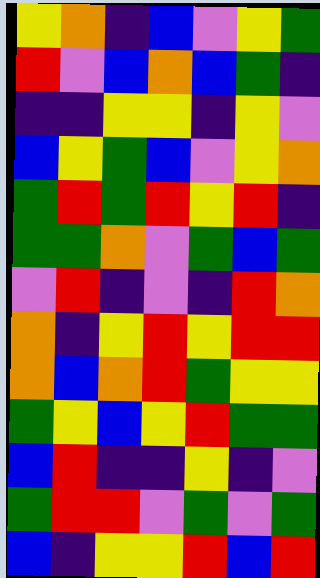[["yellow", "orange", "indigo", "blue", "violet", "yellow", "green"], ["red", "violet", "blue", "orange", "blue", "green", "indigo"], ["indigo", "indigo", "yellow", "yellow", "indigo", "yellow", "violet"], ["blue", "yellow", "green", "blue", "violet", "yellow", "orange"], ["green", "red", "green", "red", "yellow", "red", "indigo"], ["green", "green", "orange", "violet", "green", "blue", "green"], ["violet", "red", "indigo", "violet", "indigo", "red", "orange"], ["orange", "indigo", "yellow", "red", "yellow", "red", "red"], ["orange", "blue", "orange", "red", "green", "yellow", "yellow"], ["green", "yellow", "blue", "yellow", "red", "green", "green"], ["blue", "red", "indigo", "indigo", "yellow", "indigo", "violet"], ["green", "red", "red", "violet", "green", "violet", "green"], ["blue", "indigo", "yellow", "yellow", "red", "blue", "red"]]